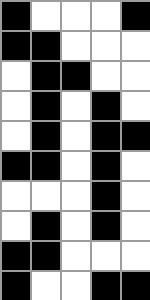[["black", "white", "white", "white", "black"], ["black", "black", "white", "white", "white"], ["white", "black", "black", "white", "white"], ["white", "black", "white", "black", "white"], ["white", "black", "white", "black", "black"], ["black", "black", "white", "black", "white"], ["white", "white", "white", "black", "white"], ["white", "black", "white", "black", "white"], ["black", "black", "white", "white", "white"], ["black", "white", "white", "black", "black"]]